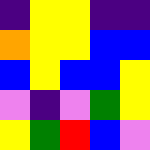[["indigo", "yellow", "yellow", "indigo", "indigo"], ["orange", "yellow", "yellow", "blue", "blue"], ["blue", "yellow", "blue", "blue", "yellow"], ["violet", "indigo", "violet", "green", "yellow"], ["yellow", "green", "red", "blue", "violet"]]